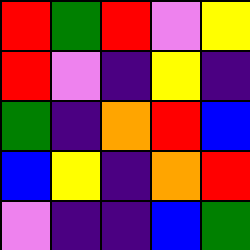[["red", "green", "red", "violet", "yellow"], ["red", "violet", "indigo", "yellow", "indigo"], ["green", "indigo", "orange", "red", "blue"], ["blue", "yellow", "indigo", "orange", "red"], ["violet", "indigo", "indigo", "blue", "green"]]